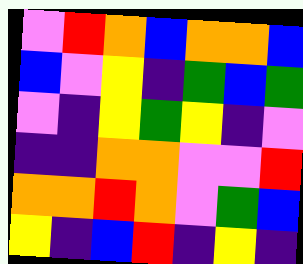[["violet", "red", "orange", "blue", "orange", "orange", "blue"], ["blue", "violet", "yellow", "indigo", "green", "blue", "green"], ["violet", "indigo", "yellow", "green", "yellow", "indigo", "violet"], ["indigo", "indigo", "orange", "orange", "violet", "violet", "red"], ["orange", "orange", "red", "orange", "violet", "green", "blue"], ["yellow", "indigo", "blue", "red", "indigo", "yellow", "indigo"]]